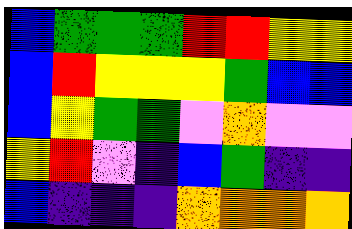[["blue", "green", "green", "green", "red", "red", "yellow", "yellow"], ["blue", "red", "yellow", "yellow", "yellow", "green", "blue", "blue"], ["blue", "yellow", "green", "green", "violet", "orange", "violet", "violet"], ["yellow", "red", "violet", "indigo", "blue", "green", "indigo", "indigo"], ["blue", "indigo", "indigo", "indigo", "orange", "orange", "orange", "orange"]]